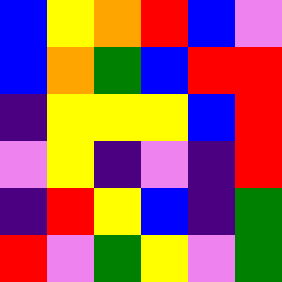[["blue", "yellow", "orange", "red", "blue", "violet"], ["blue", "orange", "green", "blue", "red", "red"], ["indigo", "yellow", "yellow", "yellow", "blue", "red"], ["violet", "yellow", "indigo", "violet", "indigo", "red"], ["indigo", "red", "yellow", "blue", "indigo", "green"], ["red", "violet", "green", "yellow", "violet", "green"]]